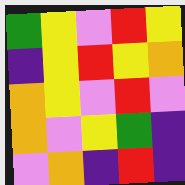[["green", "yellow", "violet", "red", "yellow"], ["indigo", "yellow", "red", "yellow", "orange"], ["orange", "yellow", "violet", "red", "violet"], ["orange", "violet", "yellow", "green", "indigo"], ["violet", "orange", "indigo", "red", "indigo"]]